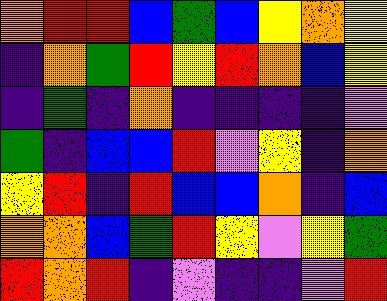[["orange", "red", "red", "blue", "green", "blue", "yellow", "orange", "yellow"], ["indigo", "orange", "green", "red", "yellow", "red", "orange", "blue", "yellow"], ["indigo", "green", "indigo", "orange", "indigo", "indigo", "indigo", "indigo", "violet"], ["green", "indigo", "blue", "blue", "red", "violet", "yellow", "indigo", "orange"], ["yellow", "red", "indigo", "red", "blue", "blue", "orange", "indigo", "blue"], ["orange", "orange", "blue", "green", "red", "yellow", "violet", "yellow", "green"], ["red", "orange", "red", "indigo", "violet", "indigo", "indigo", "violet", "red"]]